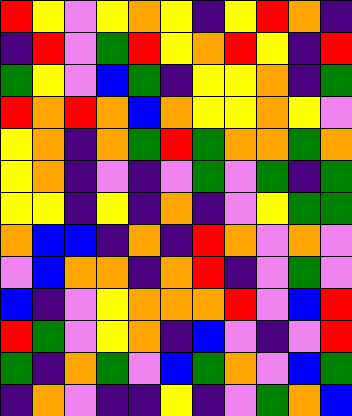[["red", "yellow", "violet", "yellow", "orange", "yellow", "indigo", "yellow", "red", "orange", "indigo"], ["indigo", "red", "violet", "green", "red", "yellow", "orange", "red", "yellow", "indigo", "red"], ["green", "yellow", "violet", "blue", "green", "indigo", "yellow", "yellow", "orange", "indigo", "green"], ["red", "orange", "red", "orange", "blue", "orange", "yellow", "yellow", "orange", "yellow", "violet"], ["yellow", "orange", "indigo", "orange", "green", "red", "green", "orange", "orange", "green", "orange"], ["yellow", "orange", "indigo", "violet", "indigo", "violet", "green", "violet", "green", "indigo", "green"], ["yellow", "yellow", "indigo", "yellow", "indigo", "orange", "indigo", "violet", "yellow", "green", "green"], ["orange", "blue", "blue", "indigo", "orange", "indigo", "red", "orange", "violet", "orange", "violet"], ["violet", "blue", "orange", "orange", "indigo", "orange", "red", "indigo", "violet", "green", "violet"], ["blue", "indigo", "violet", "yellow", "orange", "orange", "orange", "red", "violet", "blue", "red"], ["red", "green", "violet", "yellow", "orange", "indigo", "blue", "violet", "indigo", "violet", "red"], ["green", "indigo", "orange", "green", "violet", "blue", "green", "orange", "violet", "blue", "green"], ["indigo", "orange", "violet", "indigo", "indigo", "yellow", "indigo", "violet", "green", "orange", "blue"]]